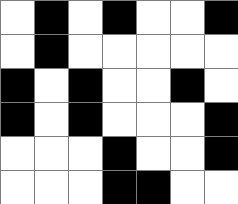[["white", "black", "white", "black", "white", "white", "black"], ["white", "black", "white", "white", "white", "white", "white"], ["black", "white", "black", "white", "white", "black", "white"], ["black", "white", "black", "white", "white", "white", "black"], ["white", "white", "white", "black", "white", "white", "black"], ["white", "white", "white", "black", "black", "white", "white"]]